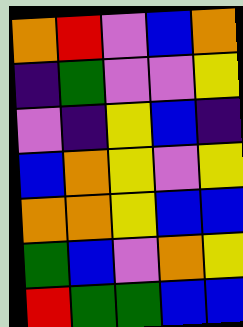[["orange", "red", "violet", "blue", "orange"], ["indigo", "green", "violet", "violet", "yellow"], ["violet", "indigo", "yellow", "blue", "indigo"], ["blue", "orange", "yellow", "violet", "yellow"], ["orange", "orange", "yellow", "blue", "blue"], ["green", "blue", "violet", "orange", "yellow"], ["red", "green", "green", "blue", "blue"]]